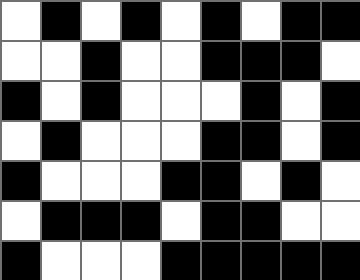[["white", "black", "white", "black", "white", "black", "white", "black", "black"], ["white", "white", "black", "white", "white", "black", "black", "black", "white"], ["black", "white", "black", "white", "white", "white", "black", "white", "black"], ["white", "black", "white", "white", "white", "black", "black", "white", "black"], ["black", "white", "white", "white", "black", "black", "white", "black", "white"], ["white", "black", "black", "black", "white", "black", "black", "white", "white"], ["black", "white", "white", "white", "black", "black", "black", "black", "black"]]